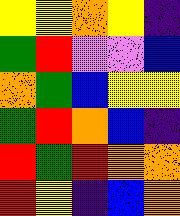[["yellow", "yellow", "orange", "yellow", "indigo"], ["green", "red", "violet", "violet", "blue"], ["orange", "green", "blue", "yellow", "yellow"], ["green", "red", "orange", "blue", "indigo"], ["red", "green", "red", "orange", "orange"], ["red", "yellow", "indigo", "blue", "orange"]]